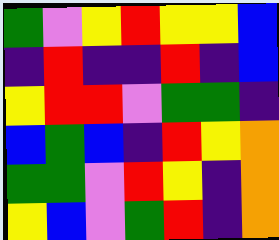[["green", "violet", "yellow", "red", "yellow", "yellow", "blue"], ["indigo", "red", "indigo", "indigo", "red", "indigo", "blue"], ["yellow", "red", "red", "violet", "green", "green", "indigo"], ["blue", "green", "blue", "indigo", "red", "yellow", "orange"], ["green", "green", "violet", "red", "yellow", "indigo", "orange"], ["yellow", "blue", "violet", "green", "red", "indigo", "orange"]]